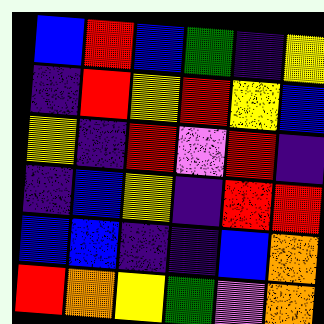[["blue", "red", "blue", "green", "indigo", "yellow"], ["indigo", "red", "yellow", "red", "yellow", "blue"], ["yellow", "indigo", "red", "violet", "red", "indigo"], ["indigo", "blue", "yellow", "indigo", "red", "red"], ["blue", "blue", "indigo", "indigo", "blue", "orange"], ["red", "orange", "yellow", "green", "violet", "orange"]]